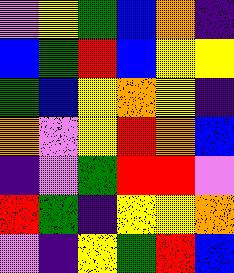[["violet", "yellow", "green", "blue", "orange", "indigo"], ["blue", "green", "red", "blue", "yellow", "yellow"], ["green", "blue", "yellow", "orange", "yellow", "indigo"], ["orange", "violet", "yellow", "red", "orange", "blue"], ["indigo", "violet", "green", "red", "red", "violet"], ["red", "green", "indigo", "yellow", "yellow", "orange"], ["violet", "indigo", "yellow", "green", "red", "blue"]]